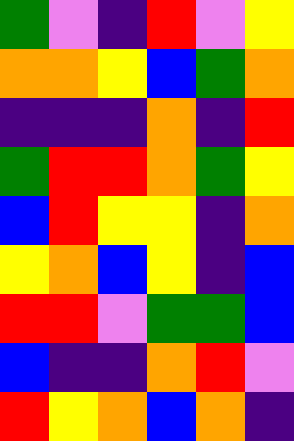[["green", "violet", "indigo", "red", "violet", "yellow"], ["orange", "orange", "yellow", "blue", "green", "orange"], ["indigo", "indigo", "indigo", "orange", "indigo", "red"], ["green", "red", "red", "orange", "green", "yellow"], ["blue", "red", "yellow", "yellow", "indigo", "orange"], ["yellow", "orange", "blue", "yellow", "indigo", "blue"], ["red", "red", "violet", "green", "green", "blue"], ["blue", "indigo", "indigo", "orange", "red", "violet"], ["red", "yellow", "orange", "blue", "orange", "indigo"]]